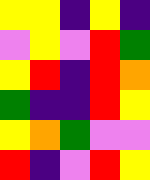[["yellow", "yellow", "indigo", "yellow", "indigo"], ["violet", "yellow", "violet", "red", "green"], ["yellow", "red", "indigo", "red", "orange"], ["green", "indigo", "indigo", "red", "yellow"], ["yellow", "orange", "green", "violet", "violet"], ["red", "indigo", "violet", "red", "yellow"]]